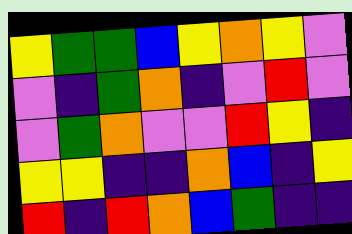[["yellow", "green", "green", "blue", "yellow", "orange", "yellow", "violet"], ["violet", "indigo", "green", "orange", "indigo", "violet", "red", "violet"], ["violet", "green", "orange", "violet", "violet", "red", "yellow", "indigo"], ["yellow", "yellow", "indigo", "indigo", "orange", "blue", "indigo", "yellow"], ["red", "indigo", "red", "orange", "blue", "green", "indigo", "indigo"]]